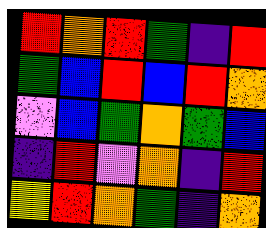[["red", "orange", "red", "green", "indigo", "red"], ["green", "blue", "red", "blue", "red", "orange"], ["violet", "blue", "green", "orange", "green", "blue"], ["indigo", "red", "violet", "orange", "indigo", "red"], ["yellow", "red", "orange", "green", "indigo", "orange"]]